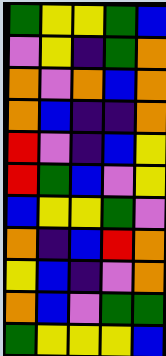[["green", "yellow", "yellow", "green", "blue"], ["violet", "yellow", "indigo", "green", "orange"], ["orange", "violet", "orange", "blue", "orange"], ["orange", "blue", "indigo", "indigo", "orange"], ["red", "violet", "indigo", "blue", "yellow"], ["red", "green", "blue", "violet", "yellow"], ["blue", "yellow", "yellow", "green", "violet"], ["orange", "indigo", "blue", "red", "orange"], ["yellow", "blue", "indigo", "violet", "orange"], ["orange", "blue", "violet", "green", "green"], ["green", "yellow", "yellow", "yellow", "blue"]]